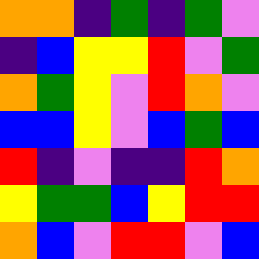[["orange", "orange", "indigo", "green", "indigo", "green", "violet"], ["indigo", "blue", "yellow", "yellow", "red", "violet", "green"], ["orange", "green", "yellow", "violet", "red", "orange", "violet"], ["blue", "blue", "yellow", "violet", "blue", "green", "blue"], ["red", "indigo", "violet", "indigo", "indigo", "red", "orange"], ["yellow", "green", "green", "blue", "yellow", "red", "red"], ["orange", "blue", "violet", "red", "red", "violet", "blue"]]